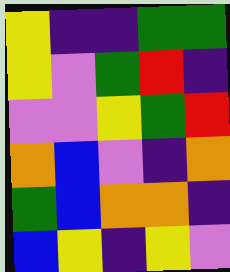[["yellow", "indigo", "indigo", "green", "green"], ["yellow", "violet", "green", "red", "indigo"], ["violet", "violet", "yellow", "green", "red"], ["orange", "blue", "violet", "indigo", "orange"], ["green", "blue", "orange", "orange", "indigo"], ["blue", "yellow", "indigo", "yellow", "violet"]]